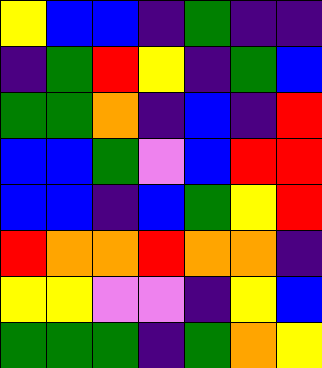[["yellow", "blue", "blue", "indigo", "green", "indigo", "indigo"], ["indigo", "green", "red", "yellow", "indigo", "green", "blue"], ["green", "green", "orange", "indigo", "blue", "indigo", "red"], ["blue", "blue", "green", "violet", "blue", "red", "red"], ["blue", "blue", "indigo", "blue", "green", "yellow", "red"], ["red", "orange", "orange", "red", "orange", "orange", "indigo"], ["yellow", "yellow", "violet", "violet", "indigo", "yellow", "blue"], ["green", "green", "green", "indigo", "green", "orange", "yellow"]]